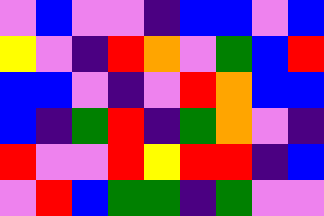[["violet", "blue", "violet", "violet", "indigo", "blue", "blue", "violet", "blue"], ["yellow", "violet", "indigo", "red", "orange", "violet", "green", "blue", "red"], ["blue", "blue", "violet", "indigo", "violet", "red", "orange", "blue", "blue"], ["blue", "indigo", "green", "red", "indigo", "green", "orange", "violet", "indigo"], ["red", "violet", "violet", "red", "yellow", "red", "red", "indigo", "blue"], ["violet", "red", "blue", "green", "green", "indigo", "green", "violet", "violet"]]